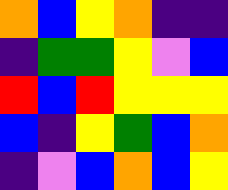[["orange", "blue", "yellow", "orange", "indigo", "indigo"], ["indigo", "green", "green", "yellow", "violet", "blue"], ["red", "blue", "red", "yellow", "yellow", "yellow"], ["blue", "indigo", "yellow", "green", "blue", "orange"], ["indigo", "violet", "blue", "orange", "blue", "yellow"]]